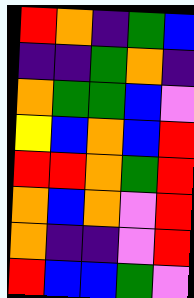[["red", "orange", "indigo", "green", "blue"], ["indigo", "indigo", "green", "orange", "indigo"], ["orange", "green", "green", "blue", "violet"], ["yellow", "blue", "orange", "blue", "red"], ["red", "red", "orange", "green", "red"], ["orange", "blue", "orange", "violet", "red"], ["orange", "indigo", "indigo", "violet", "red"], ["red", "blue", "blue", "green", "violet"]]